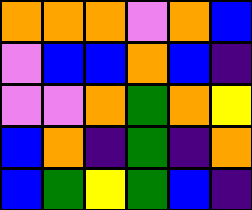[["orange", "orange", "orange", "violet", "orange", "blue"], ["violet", "blue", "blue", "orange", "blue", "indigo"], ["violet", "violet", "orange", "green", "orange", "yellow"], ["blue", "orange", "indigo", "green", "indigo", "orange"], ["blue", "green", "yellow", "green", "blue", "indigo"]]